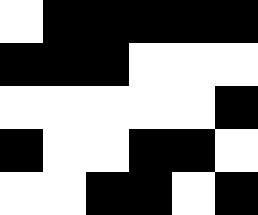[["white", "black", "black", "black", "black", "black"], ["black", "black", "black", "white", "white", "white"], ["white", "white", "white", "white", "white", "black"], ["black", "white", "white", "black", "black", "white"], ["white", "white", "black", "black", "white", "black"]]